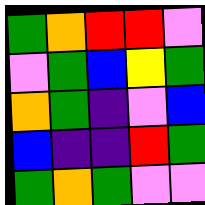[["green", "orange", "red", "red", "violet"], ["violet", "green", "blue", "yellow", "green"], ["orange", "green", "indigo", "violet", "blue"], ["blue", "indigo", "indigo", "red", "green"], ["green", "orange", "green", "violet", "violet"]]